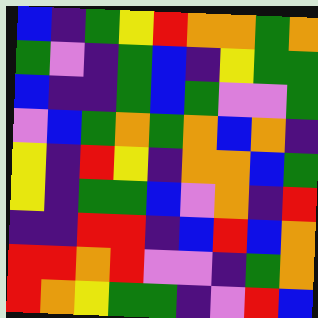[["blue", "indigo", "green", "yellow", "red", "orange", "orange", "green", "orange"], ["green", "violet", "indigo", "green", "blue", "indigo", "yellow", "green", "green"], ["blue", "indigo", "indigo", "green", "blue", "green", "violet", "violet", "green"], ["violet", "blue", "green", "orange", "green", "orange", "blue", "orange", "indigo"], ["yellow", "indigo", "red", "yellow", "indigo", "orange", "orange", "blue", "green"], ["yellow", "indigo", "green", "green", "blue", "violet", "orange", "indigo", "red"], ["indigo", "indigo", "red", "red", "indigo", "blue", "red", "blue", "orange"], ["red", "red", "orange", "red", "violet", "violet", "indigo", "green", "orange"], ["red", "orange", "yellow", "green", "green", "indigo", "violet", "red", "blue"]]